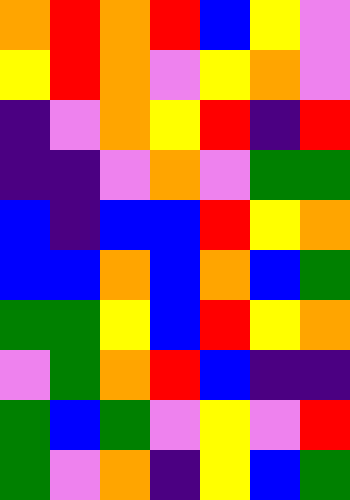[["orange", "red", "orange", "red", "blue", "yellow", "violet"], ["yellow", "red", "orange", "violet", "yellow", "orange", "violet"], ["indigo", "violet", "orange", "yellow", "red", "indigo", "red"], ["indigo", "indigo", "violet", "orange", "violet", "green", "green"], ["blue", "indigo", "blue", "blue", "red", "yellow", "orange"], ["blue", "blue", "orange", "blue", "orange", "blue", "green"], ["green", "green", "yellow", "blue", "red", "yellow", "orange"], ["violet", "green", "orange", "red", "blue", "indigo", "indigo"], ["green", "blue", "green", "violet", "yellow", "violet", "red"], ["green", "violet", "orange", "indigo", "yellow", "blue", "green"]]